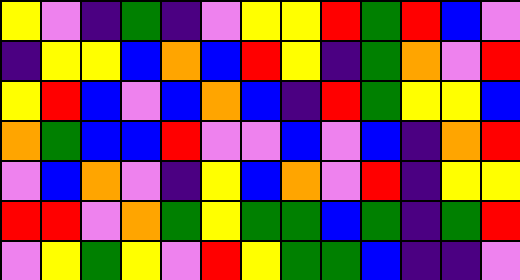[["yellow", "violet", "indigo", "green", "indigo", "violet", "yellow", "yellow", "red", "green", "red", "blue", "violet"], ["indigo", "yellow", "yellow", "blue", "orange", "blue", "red", "yellow", "indigo", "green", "orange", "violet", "red"], ["yellow", "red", "blue", "violet", "blue", "orange", "blue", "indigo", "red", "green", "yellow", "yellow", "blue"], ["orange", "green", "blue", "blue", "red", "violet", "violet", "blue", "violet", "blue", "indigo", "orange", "red"], ["violet", "blue", "orange", "violet", "indigo", "yellow", "blue", "orange", "violet", "red", "indigo", "yellow", "yellow"], ["red", "red", "violet", "orange", "green", "yellow", "green", "green", "blue", "green", "indigo", "green", "red"], ["violet", "yellow", "green", "yellow", "violet", "red", "yellow", "green", "green", "blue", "indigo", "indigo", "violet"]]